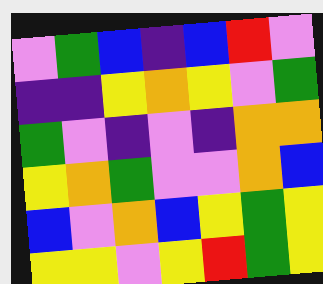[["violet", "green", "blue", "indigo", "blue", "red", "violet"], ["indigo", "indigo", "yellow", "orange", "yellow", "violet", "green"], ["green", "violet", "indigo", "violet", "indigo", "orange", "orange"], ["yellow", "orange", "green", "violet", "violet", "orange", "blue"], ["blue", "violet", "orange", "blue", "yellow", "green", "yellow"], ["yellow", "yellow", "violet", "yellow", "red", "green", "yellow"]]